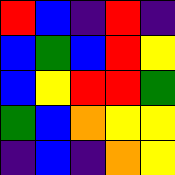[["red", "blue", "indigo", "red", "indigo"], ["blue", "green", "blue", "red", "yellow"], ["blue", "yellow", "red", "red", "green"], ["green", "blue", "orange", "yellow", "yellow"], ["indigo", "blue", "indigo", "orange", "yellow"]]